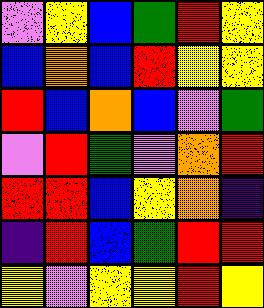[["violet", "yellow", "blue", "green", "red", "yellow"], ["blue", "orange", "blue", "red", "yellow", "yellow"], ["red", "blue", "orange", "blue", "violet", "green"], ["violet", "red", "green", "violet", "orange", "red"], ["red", "red", "blue", "yellow", "orange", "indigo"], ["indigo", "red", "blue", "green", "red", "red"], ["yellow", "violet", "yellow", "yellow", "red", "yellow"]]